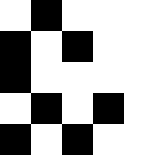[["white", "black", "white", "white", "white"], ["black", "white", "black", "white", "white"], ["black", "white", "white", "white", "white"], ["white", "black", "white", "black", "white"], ["black", "white", "black", "white", "white"]]